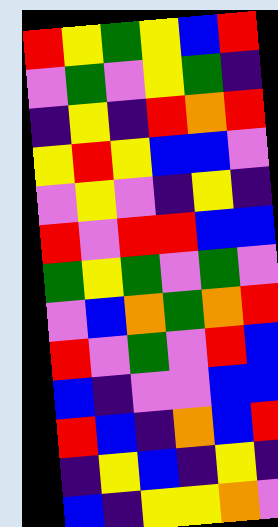[["red", "yellow", "green", "yellow", "blue", "red"], ["violet", "green", "violet", "yellow", "green", "indigo"], ["indigo", "yellow", "indigo", "red", "orange", "red"], ["yellow", "red", "yellow", "blue", "blue", "violet"], ["violet", "yellow", "violet", "indigo", "yellow", "indigo"], ["red", "violet", "red", "red", "blue", "blue"], ["green", "yellow", "green", "violet", "green", "violet"], ["violet", "blue", "orange", "green", "orange", "red"], ["red", "violet", "green", "violet", "red", "blue"], ["blue", "indigo", "violet", "violet", "blue", "blue"], ["red", "blue", "indigo", "orange", "blue", "red"], ["indigo", "yellow", "blue", "indigo", "yellow", "indigo"], ["blue", "indigo", "yellow", "yellow", "orange", "violet"]]